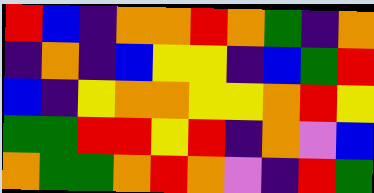[["red", "blue", "indigo", "orange", "orange", "red", "orange", "green", "indigo", "orange"], ["indigo", "orange", "indigo", "blue", "yellow", "yellow", "indigo", "blue", "green", "red"], ["blue", "indigo", "yellow", "orange", "orange", "yellow", "yellow", "orange", "red", "yellow"], ["green", "green", "red", "red", "yellow", "red", "indigo", "orange", "violet", "blue"], ["orange", "green", "green", "orange", "red", "orange", "violet", "indigo", "red", "green"]]